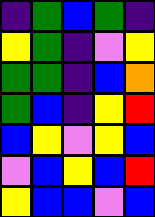[["indigo", "green", "blue", "green", "indigo"], ["yellow", "green", "indigo", "violet", "yellow"], ["green", "green", "indigo", "blue", "orange"], ["green", "blue", "indigo", "yellow", "red"], ["blue", "yellow", "violet", "yellow", "blue"], ["violet", "blue", "yellow", "blue", "red"], ["yellow", "blue", "blue", "violet", "blue"]]